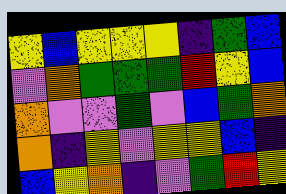[["yellow", "blue", "yellow", "yellow", "yellow", "indigo", "green", "blue"], ["violet", "orange", "green", "green", "green", "red", "yellow", "blue"], ["orange", "violet", "violet", "green", "violet", "blue", "green", "orange"], ["orange", "indigo", "yellow", "violet", "yellow", "yellow", "blue", "indigo"], ["blue", "yellow", "orange", "indigo", "violet", "green", "red", "yellow"]]